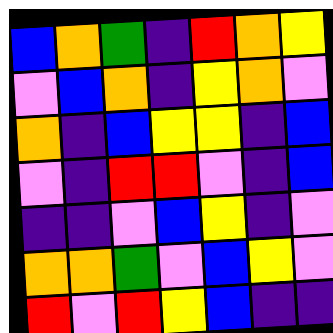[["blue", "orange", "green", "indigo", "red", "orange", "yellow"], ["violet", "blue", "orange", "indigo", "yellow", "orange", "violet"], ["orange", "indigo", "blue", "yellow", "yellow", "indigo", "blue"], ["violet", "indigo", "red", "red", "violet", "indigo", "blue"], ["indigo", "indigo", "violet", "blue", "yellow", "indigo", "violet"], ["orange", "orange", "green", "violet", "blue", "yellow", "violet"], ["red", "violet", "red", "yellow", "blue", "indigo", "indigo"]]